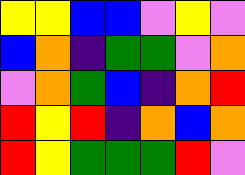[["yellow", "yellow", "blue", "blue", "violet", "yellow", "violet"], ["blue", "orange", "indigo", "green", "green", "violet", "orange"], ["violet", "orange", "green", "blue", "indigo", "orange", "red"], ["red", "yellow", "red", "indigo", "orange", "blue", "orange"], ["red", "yellow", "green", "green", "green", "red", "violet"]]